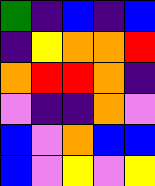[["green", "indigo", "blue", "indigo", "blue"], ["indigo", "yellow", "orange", "orange", "red"], ["orange", "red", "red", "orange", "indigo"], ["violet", "indigo", "indigo", "orange", "violet"], ["blue", "violet", "orange", "blue", "blue"], ["blue", "violet", "yellow", "violet", "yellow"]]